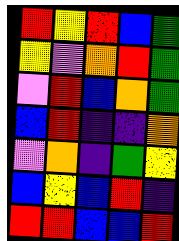[["red", "yellow", "red", "blue", "green"], ["yellow", "violet", "orange", "red", "green"], ["violet", "red", "blue", "orange", "green"], ["blue", "red", "indigo", "indigo", "orange"], ["violet", "orange", "indigo", "green", "yellow"], ["blue", "yellow", "blue", "red", "indigo"], ["red", "red", "blue", "blue", "red"]]